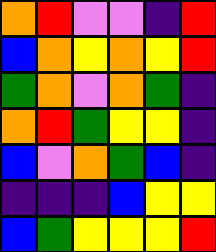[["orange", "red", "violet", "violet", "indigo", "red"], ["blue", "orange", "yellow", "orange", "yellow", "red"], ["green", "orange", "violet", "orange", "green", "indigo"], ["orange", "red", "green", "yellow", "yellow", "indigo"], ["blue", "violet", "orange", "green", "blue", "indigo"], ["indigo", "indigo", "indigo", "blue", "yellow", "yellow"], ["blue", "green", "yellow", "yellow", "yellow", "red"]]